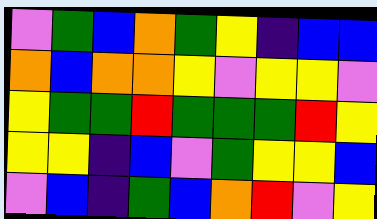[["violet", "green", "blue", "orange", "green", "yellow", "indigo", "blue", "blue"], ["orange", "blue", "orange", "orange", "yellow", "violet", "yellow", "yellow", "violet"], ["yellow", "green", "green", "red", "green", "green", "green", "red", "yellow"], ["yellow", "yellow", "indigo", "blue", "violet", "green", "yellow", "yellow", "blue"], ["violet", "blue", "indigo", "green", "blue", "orange", "red", "violet", "yellow"]]